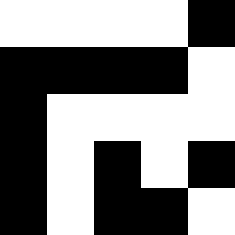[["white", "white", "white", "white", "black"], ["black", "black", "black", "black", "white"], ["black", "white", "white", "white", "white"], ["black", "white", "black", "white", "black"], ["black", "white", "black", "black", "white"]]